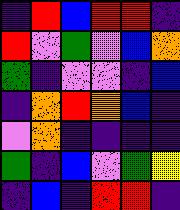[["indigo", "red", "blue", "red", "red", "indigo"], ["red", "violet", "green", "violet", "blue", "orange"], ["green", "indigo", "violet", "violet", "indigo", "blue"], ["indigo", "orange", "red", "orange", "blue", "indigo"], ["violet", "orange", "indigo", "indigo", "indigo", "indigo"], ["green", "indigo", "blue", "violet", "green", "yellow"], ["indigo", "blue", "indigo", "red", "red", "indigo"]]